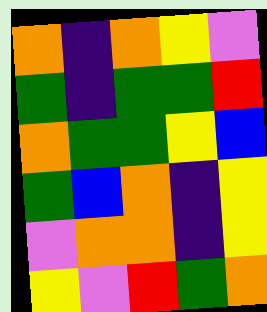[["orange", "indigo", "orange", "yellow", "violet"], ["green", "indigo", "green", "green", "red"], ["orange", "green", "green", "yellow", "blue"], ["green", "blue", "orange", "indigo", "yellow"], ["violet", "orange", "orange", "indigo", "yellow"], ["yellow", "violet", "red", "green", "orange"]]